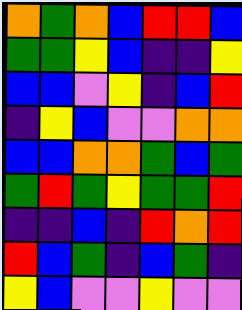[["orange", "green", "orange", "blue", "red", "red", "blue"], ["green", "green", "yellow", "blue", "indigo", "indigo", "yellow"], ["blue", "blue", "violet", "yellow", "indigo", "blue", "red"], ["indigo", "yellow", "blue", "violet", "violet", "orange", "orange"], ["blue", "blue", "orange", "orange", "green", "blue", "green"], ["green", "red", "green", "yellow", "green", "green", "red"], ["indigo", "indigo", "blue", "indigo", "red", "orange", "red"], ["red", "blue", "green", "indigo", "blue", "green", "indigo"], ["yellow", "blue", "violet", "violet", "yellow", "violet", "violet"]]